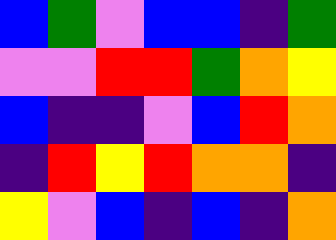[["blue", "green", "violet", "blue", "blue", "indigo", "green"], ["violet", "violet", "red", "red", "green", "orange", "yellow"], ["blue", "indigo", "indigo", "violet", "blue", "red", "orange"], ["indigo", "red", "yellow", "red", "orange", "orange", "indigo"], ["yellow", "violet", "blue", "indigo", "blue", "indigo", "orange"]]